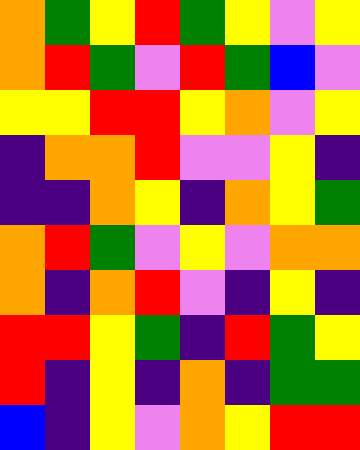[["orange", "green", "yellow", "red", "green", "yellow", "violet", "yellow"], ["orange", "red", "green", "violet", "red", "green", "blue", "violet"], ["yellow", "yellow", "red", "red", "yellow", "orange", "violet", "yellow"], ["indigo", "orange", "orange", "red", "violet", "violet", "yellow", "indigo"], ["indigo", "indigo", "orange", "yellow", "indigo", "orange", "yellow", "green"], ["orange", "red", "green", "violet", "yellow", "violet", "orange", "orange"], ["orange", "indigo", "orange", "red", "violet", "indigo", "yellow", "indigo"], ["red", "red", "yellow", "green", "indigo", "red", "green", "yellow"], ["red", "indigo", "yellow", "indigo", "orange", "indigo", "green", "green"], ["blue", "indigo", "yellow", "violet", "orange", "yellow", "red", "red"]]